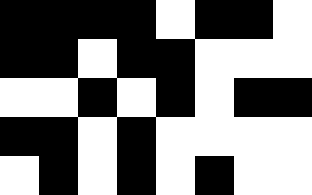[["black", "black", "black", "black", "white", "black", "black", "white"], ["black", "black", "white", "black", "black", "white", "white", "white"], ["white", "white", "black", "white", "black", "white", "black", "black"], ["black", "black", "white", "black", "white", "white", "white", "white"], ["white", "black", "white", "black", "white", "black", "white", "white"]]